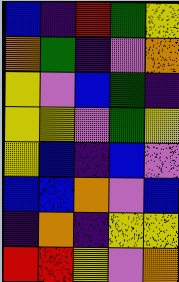[["blue", "indigo", "red", "green", "yellow"], ["orange", "green", "indigo", "violet", "orange"], ["yellow", "violet", "blue", "green", "indigo"], ["yellow", "yellow", "violet", "green", "yellow"], ["yellow", "blue", "indigo", "blue", "violet"], ["blue", "blue", "orange", "violet", "blue"], ["indigo", "orange", "indigo", "yellow", "yellow"], ["red", "red", "yellow", "violet", "orange"]]